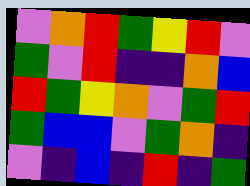[["violet", "orange", "red", "green", "yellow", "red", "violet"], ["green", "violet", "red", "indigo", "indigo", "orange", "blue"], ["red", "green", "yellow", "orange", "violet", "green", "red"], ["green", "blue", "blue", "violet", "green", "orange", "indigo"], ["violet", "indigo", "blue", "indigo", "red", "indigo", "green"]]